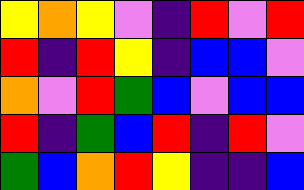[["yellow", "orange", "yellow", "violet", "indigo", "red", "violet", "red"], ["red", "indigo", "red", "yellow", "indigo", "blue", "blue", "violet"], ["orange", "violet", "red", "green", "blue", "violet", "blue", "blue"], ["red", "indigo", "green", "blue", "red", "indigo", "red", "violet"], ["green", "blue", "orange", "red", "yellow", "indigo", "indigo", "blue"]]